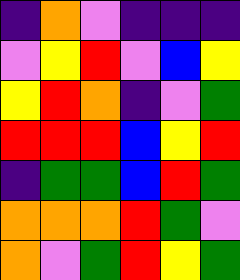[["indigo", "orange", "violet", "indigo", "indigo", "indigo"], ["violet", "yellow", "red", "violet", "blue", "yellow"], ["yellow", "red", "orange", "indigo", "violet", "green"], ["red", "red", "red", "blue", "yellow", "red"], ["indigo", "green", "green", "blue", "red", "green"], ["orange", "orange", "orange", "red", "green", "violet"], ["orange", "violet", "green", "red", "yellow", "green"]]